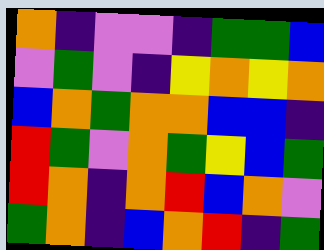[["orange", "indigo", "violet", "violet", "indigo", "green", "green", "blue"], ["violet", "green", "violet", "indigo", "yellow", "orange", "yellow", "orange"], ["blue", "orange", "green", "orange", "orange", "blue", "blue", "indigo"], ["red", "green", "violet", "orange", "green", "yellow", "blue", "green"], ["red", "orange", "indigo", "orange", "red", "blue", "orange", "violet"], ["green", "orange", "indigo", "blue", "orange", "red", "indigo", "green"]]